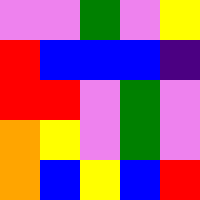[["violet", "violet", "green", "violet", "yellow"], ["red", "blue", "blue", "blue", "indigo"], ["red", "red", "violet", "green", "violet"], ["orange", "yellow", "violet", "green", "violet"], ["orange", "blue", "yellow", "blue", "red"]]